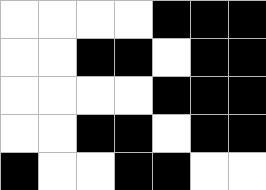[["white", "white", "white", "white", "black", "black", "black"], ["white", "white", "black", "black", "white", "black", "black"], ["white", "white", "white", "white", "black", "black", "black"], ["white", "white", "black", "black", "white", "black", "black"], ["black", "white", "white", "black", "black", "white", "white"]]